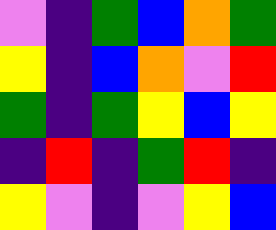[["violet", "indigo", "green", "blue", "orange", "green"], ["yellow", "indigo", "blue", "orange", "violet", "red"], ["green", "indigo", "green", "yellow", "blue", "yellow"], ["indigo", "red", "indigo", "green", "red", "indigo"], ["yellow", "violet", "indigo", "violet", "yellow", "blue"]]